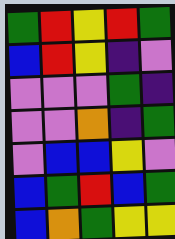[["green", "red", "yellow", "red", "green"], ["blue", "red", "yellow", "indigo", "violet"], ["violet", "violet", "violet", "green", "indigo"], ["violet", "violet", "orange", "indigo", "green"], ["violet", "blue", "blue", "yellow", "violet"], ["blue", "green", "red", "blue", "green"], ["blue", "orange", "green", "yellow", "yellow"]]